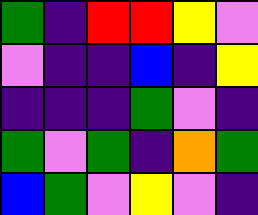[["green", "indigo", "red", "red", "yellow", "violet"], ["violet", "indigo", "indigo", "blue", "indigo", "yellow"], ["indigo", "indigo", "indigo", "green", "violet", "indigo"], ["green", "violet", "green", "indigo", "orange", "green"], ["blue", "green", "violet", "yellow", "violet", "indigo"]]